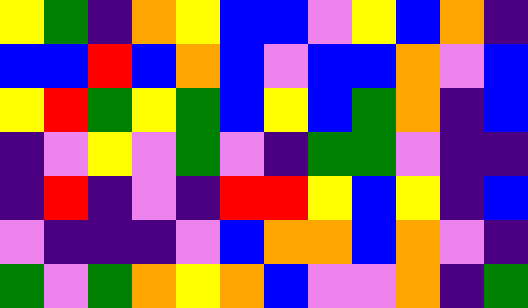[["yellow", "green", "indigo", "orange", "yellow", "blue", "blue", "violet", "yellow", "blue", "orange", "indigo"], ["blue", "blue", "red", "blue", "orange", "blue", "violet", "blue", "blue", "orange", "violet", "blue"], ["yellow", "red", "green", "yellow", "green", "blue", "yellow", "blue", "green", "orange", "indigo", "blue"], ["indigo", "violet", "yellow", "violet", "green", "violet", "indigo", "green", "green", "violet", "indigo", "indigo"], ["indigo", "red", "indigo", "violet", "indigo", "red", "red", "yellow", "blue", "yellow", "indigo", "blue"], ["violet", "indigo", "indigo", "indigo", "violet", "blue", "orange", "orange", "blue", "orange", "violet", "indigo"], ["green", "violet", "green", "orange", "yellow", "orange", "blue", "violet", "violet", "orange", "indigo", "green"]]